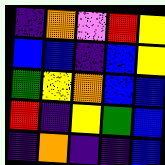[["indigo", "orange", "violet", "red", "yellow"], ["blue", "blue", "indigo", "blue", "yellow"], ["green", "yellow", "orange", "blue", "blue"], ["red", "indigo", "yellow", "green", "blue"], ["indigo", "orange", "indigo", "indigo", "blue"]]